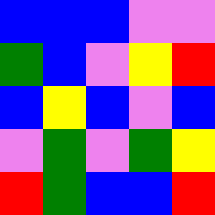[["blue", "blue", "blue", "violet", "violet"], ["green", "blue", "violet", "yellow", "red"], ["blue", "yellow", "blue", "violet", "blue"], ["violet", "green", "violet", "green", "yellow"], ["red", "green", "blue", "blue", "red"]]